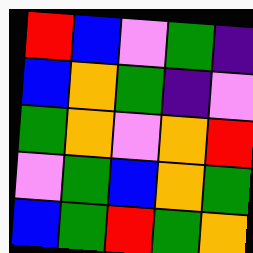[["red", "blue", "violet", "green", "indigo"], ["blue", "orange", "green", "indigo", "violet"], ["green", "orange", "violet", "orange", "red"], ["violet", "green", "blue", "orange", "green"], ["blue", "green", "red", "green", "orange"]]